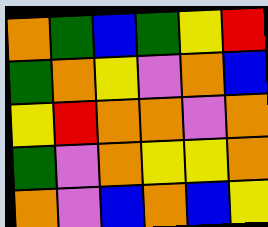[["orange", "green", "blue", "green", "yellow", "red"], ["green", "orange", "yellow", "violet", "orange", "blue"], ["yellow", "red", "orange", "orange", "violet", "orange"], ["green", "violet", "orange", "yellow", "yellow", "orange"], ["orange", "violet", "blue", "orange", "blue", "yellow"]]